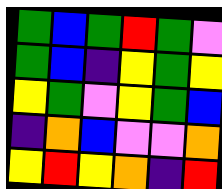[["green", "blue", "green", "red", "green", "violet"], ["green", "blue", "indigo", "yellow", "green", "yellow"], ["yellow", "green", "violet", "yellow", "green", "blue"], ["indigo", "orange", "blue", "violet", "violet", "orange"], ["yellow", "red", "yellow", "orange", "indigo", "red"]]